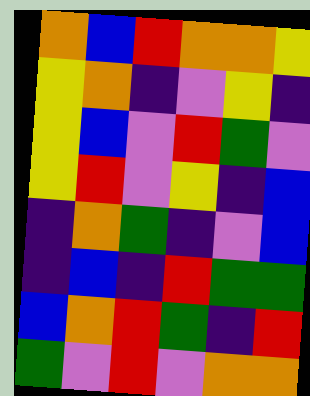[["orange", "blue", "red", "orange", "orange", "yellow"], ["yellow", "orange", "indigo", "violet", "yellow", "indigo"], ["yellow", "blue", "violet", "red", "green", "violet"], ["yellow", "red", "violet", "yellow", "indigo", "blue"], ["indigo", "orange", "green", "indigo", "violet", "blue"], ["indigo", "blue", "indigo", "red", "green", "green"], ["blue", "orange", "red", "green", "indigo", "red"], ["green", "violet", "red", "violet", "orange", "orange"]]